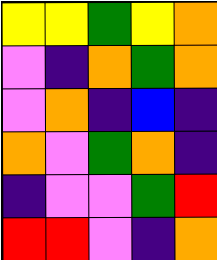[["yellow", "yellow", "green", "yellow", "orange"], ["violet", "indigo", "orange", "green", "orange"], ["violet", "orange", "indigo", "blue", "indigo"], ["orange", "violet", "green", "orange", "indigo"], ["indigo", "violet", "violet", "green", "red"], ["red", "red", "violet", "indigo", "orange"]]